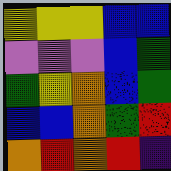[["yellow", "yellow", "yellow", "blue", "blue"], ["violet", "violet", "violet", "blue", "green"], ["green", "yellow", "orange", "blue", "green"], ["blue", "blue", "orange", "green", "red"], ["orange", "red", "orange", "red", "indigo"]]